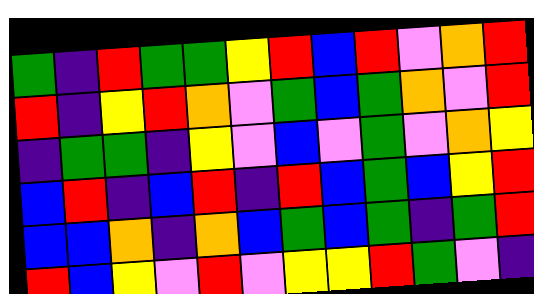[["green", "indigo", "red", "green", "green", "yellow", "red", "blue", "red", "violet", "orange", "red"], ["red", "indigo", "yellow", "red", "orange", "violet", "green", "blue", "green", "orange", "violet", "red"], ["indigo", "green", "green", "indigo", "yellow", "violet", "blue", "violet", "green", "violet", "orange", "yellow"], ["blue", "red", "indigo", "blue", "red", "indigo", "red", "blue", "green", "blue", "yellow", "red"], ["blue", "blue", "orange", "indigo", "orange", "blue", "green", "blue", "green", "indigo", "green", "red"], ["red", "blue", "yellow", "violet", "red", "violet", "yellow", "yellow", "red", "green", "violet", "indigo"]]